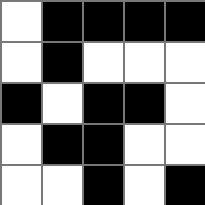[["white", "black", "black", "black", "black"], ["white", "black", "white", "white", "white"], ["black", "white", "black", "black", "white"], ["white", "black", "black", "white", "white"], ["white", "white", "black", "white", "black"]]